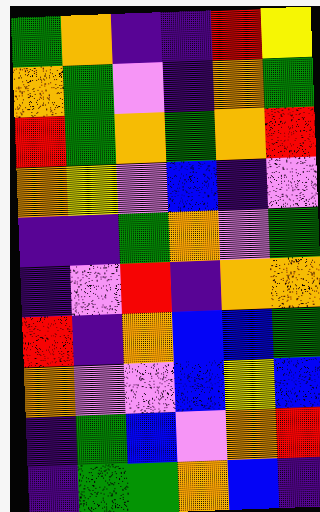[["green", "orange", "indigo", "indigo", "red", "yellow"], ["orange", "green", "violet", "indigo", "orange", "green"], ["red", "green", "orange", "green", "orange", "red"], ["orange", "yellow", "violet", "blue", "indigo", "violet"], ["indigo", "indigo", "green", "orange", "violet", "green"], ["indigo", "violet", "red", "indigo", "orange", "orange"], ["red", "indigo", "orange", "blue", "blue", "green"], ["orange", "violet", "violet", "blue", "yellow", "blue"], ["indigo", "green", "blue", "violet", "orange", "red"], ["indigo", "green", "green", "orange", "blue", "indigo"]]